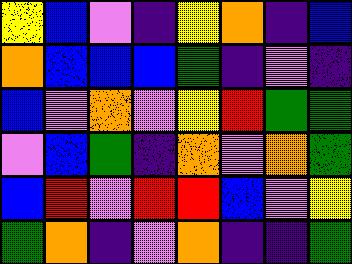[["yellow", "blue", "violet", "indigo", "yellow", "orange", "indigo", "blue"], ["orange", "blue", "blue", "blue", "green", "indigo", "violet", "indigo"], ["blue", "violet", "orange", "violet", "yellow", "red", "green", "green"], ["violet", "blue", "green", "indigo", "orange", "violet", "orange", "green"], ["blue", "red", "violet", "red", "red", "blue", "violet", "yellow"], ["green", "orange", "indigo", "violet", "orange", "indigo", "indigo", "green"]]